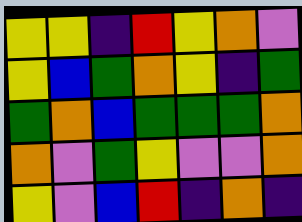[["yellow", "yellow", "indigo", "red", "yellow", "orange", "violet"], ["yellow", "blue", "green", "orange", "yellow", "indigo", "green"], ["green", "orange", "blue", "green", "green", "green", "orange"], ["orange", "violet", "green", "yellow", "violet", "violet", "orange"], ["yellow", "violet", "blue", "red", "indigo", "orange", "indigo"]]